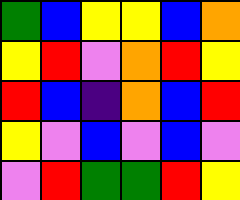[["green", "blue", "yellow", "yellow", "blue", "orange"], ["yellow", "red", "violet", "orange", "red", "yellow"], ["red", "blue", "indigo", "orange", "blue", "red"], ["yellow", "violet", "blue", "violet", "blue", "violet"], ["violet", "red", "green", "green", "red", "yellow"]]